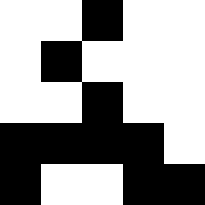[["white", "white", "black", "white", "white"], ["white", "black", "white", "white", "white"], ["white", "white", "black", "white", "white"], ["black", "black", "black", "black", "white"], ["black", "white", "white", "black", "black"]]